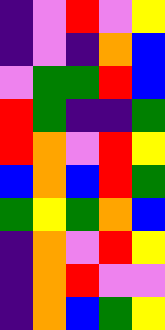[["indigo", "violet", "red", "violet", "yellow"], ["indigo", "violet", "indigo", "orange", "blue"], ["violet", "green", "green", "red", "blue"], ["red", "green", "indigo", "indigo", "green"], ["red", "orange", "violet", "red", "yellow"], ["blue", "orange", "blue", "red", "green"], ["green", "yellow", "green", "orange", "blue"], ["indigo", "orange", "violet", "red", "yellow"], ["indigo", "orange", "red", "violet", "violet"], ["indigo", "orange", "blue", "green", "yellow"]]